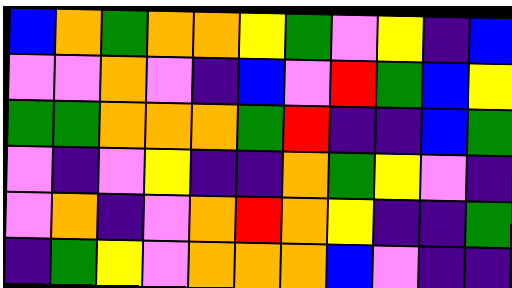[["blue", "orange", "green", "orange", "orange", "yellow", "green", "violet", "yellow", "indigo", "blue"], ["violet", "violet", "orange", "violet", "indigo", "blue", "violet", "red", "green", "blue", "yellow"], ["green", "green", "orange", "orange", "orange", "green", "red", "indigo", "indigo", "blue", "green"], ["violet", "indigo", "violet", "yellow", "indigo", "indigo", "orange", "green", "yellow", "violet", "indigo"], ["violet", "orange", "indigo", "violet", "orange", "red", "orange", "yellow", "indigo", "indigo", "green"], ["indigo", "green", "yellow", "violet", "orange", "orange", "orange", "blue", "violet", "indigo", "indigo"]]